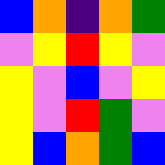[["blue", "orange", "indigo", "orange", "green"], ["violet", "yellow", "red", "yellow", "violet"], ["yellow", "violet", "blue", "violet", "yellow"], ["yellow", "violet", "red", "green", "violet"], ["yellow", "blue", "orange", "green", "blue"]]